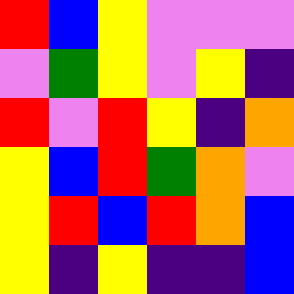[["red", "blue", "yellow", "violet", "violet", "violet"], ["violet", "green", "yellow", "violet", "yellow", "indigo"], ["red", "violet", "red", "yellow", "indigo", "orange"], ["yellow", "blue", "red", "green", "orange", "violet"], ["yellow", "red", "blue", "red", "orange", "blue"], ["yellow", "indigo", "yellow", "indigo", "indigo", "blue"]]